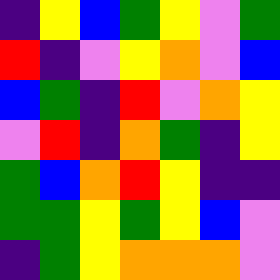[["indigo", "yellow", "blue", "green", "yellow", "violet", "green"], ["red", "indigo", "violet", "yellow", "orange", "violet", "blue"], ["blue", "green", "indigo", "red", "violet", "orange", "yellow"], ["violet", "red", "indigo", "orange", "green", "indigo", "yellow"], ["green", "blue", "orange", "red", "yellow", "indigo", "indigo"], ["green", "green", "yellow", "green", "yellow", "blue", "violet"], ["indigo", "green", "yellow", "orange", "orange", "orange", "violet"]]